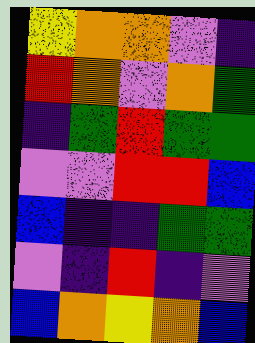[["yellow", "orange", "orange", "violet", "indigo"], ["red", "orange", "violet", "orange", "green"], ["indigo", "green", "red", "green", "green"], ["violet", "violet", "red", "red", "blue"], ["blue", "indigo", "indigo", "green", "green"], ["violet", "indigo", "red", "indigo", "violet"], ["blue", "orange", "yellow", "orange", "blue"]]